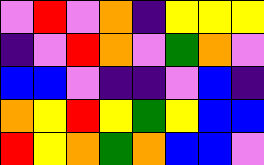[["violet", "red", "violet", "orange", "indigo", "yellow", "yellow", "yellow"], ["indigo", "violet", "red", "orange", "violet", "green", "orange", "violet"], ["blue", "blue", "violet", "indigo", "indigo", "violet", "blue", "indigo"], ["orange", "yellow", "red", "yellow", "green", "yellow", "blue", "blue"], ["red", "yellow", "orange", "green", "orange", "blue", "blue", "violet"]]